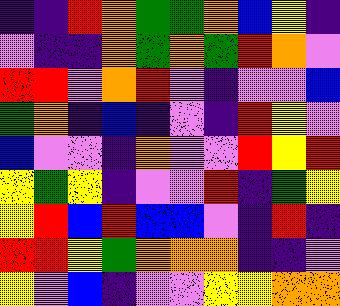[["indigo", "indigo", "red", "orange", "green", "green", "orange", "blue", "yellow", "indigo"], ["violet", "indigo", "indigo", "orange", "green", "orange", "green", "red", "orange", "violet"], ["red", "red", "violet", "orange", "red", "violet", "indigo", "violet", "violet", "blue"], ["green", "orange", "indigo", "blue", "indigo", "violet", "indigo", "red", "yellow", "violet"], ["blue", "violet", "violet", "indigo", "orange", "violet", "violet", "red", "yellow", "red"], ["yellow", "green", "yellow", "indigo", "violet", "violet", "red", "indigo", "green", "yellow"], ["yellow", "red", "blue", "red", "blue", "blue", "violet", "indigo", "red", "indigo"], ["red", "red", "yellow", "green", "orange", "orange", "orange", "indigo", "indigo", "violet"], ["yellow", "violet", "blue", "indigo", "violet", "violet", "yellow", "yellow", "orange", "orange"]]